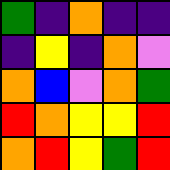[["green", "indigo", "orange", "indigo", "indigo"], ["indigo", "yellow", "indigo", "orange", "violet"], ["orange", "blue", "violet", "orange", "green"], ["red", "orange", "yellow", "yellow", "red"], ["orange", "red", "yellow", "green", "red"]]